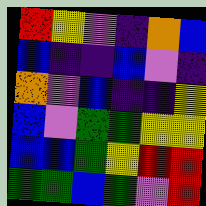[["red", "yellow", "violet", "indigo", "orange", "blue"], ["blue", "indigo", "indigo", "blue", "violet", "indigo"], ["orange", "violet", "blue", "indigo", "indigo", "yellow"], ["blue", "violet", "green", "green", "yellow", "yellow"], ["blue", "blue", "green", "yellow", "red", "red"], ["green", "green", "blue", "green", "violet", "red"]]